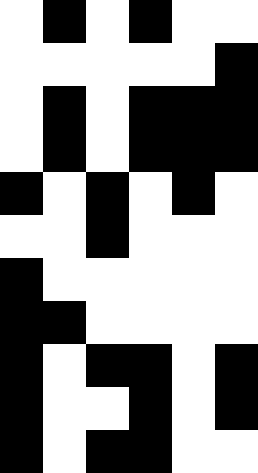[["white", "black", "white", "black", "white", "white"], ["white", "white", "white", "white", "white", "black"], ["white", "black", "white", "black", "black", "black"], ["white", "black", "white", "black", "black", "black"], ["black", "white", "black", "white", "black", "white"], ["white", "white", "black", "white", "white", "white"], ["black", "white", "white", "white", "white", "white"], ["black", "black", "white", "white", "white", "white"], ["black", "white", "black", "black", "white", "black"], ["black", "white", "white", "black", "white", "black"], ["black", "white", "black", "black", "white", "white"]]